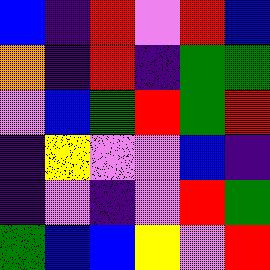[["blue", "indigo", "red", "violet", "red", "blue"], ["orange", "indigo", "red", "indigo", "green", "green"], ["violet", "blue", "green", "red", "green", "red"], ["indigo", "yellow", "violet", "violet", "blue", "indigo"], ["indigo", "violet", "indigo", "violet", "red", "green"], ["green", "blue", "blue", "yellow", "violet", "red"]]